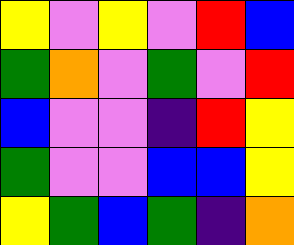[["yellow", "violet", "yellow", "violet", "red", "blue"], ["green", "orange", "violet", "green", "violet", "red"], ["blue", "violet", "violet", "indigo", "red", "yellow"], ["green", "violet", "violet", "blue", "blue", "yellow"], ["yellow", "green", "blue", "green", "indigo", "orange"]]